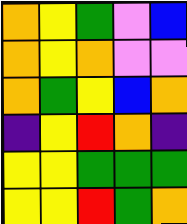[["orange", "yellow", "green", "violet", "blue"], ["orange", "yellow", "orange", "violet", "violet"], ["orange", "green", "yellow", "blue", "orange"], ["indigo", "yellow", "red", "orange", "indigo"], ["yellow", "yellow", "green", "green", "green"], ["yellow", "yellow", "red", "green", "orange"]]